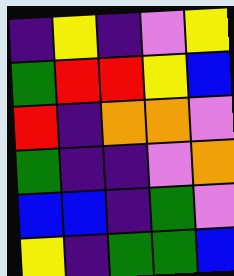[["indigo", "yellow", "indigo", "violet", "yellow"], ["green", "red", "red", "yellow", "blue"], ["red", "indigo", "orange", "orange", "violet"], ["green", "indigo", "indigo", "violet", "orange"], ["blue", "blue", "indigo", "green", "violet"], ["yellow", "indigo", "green", "green", "blue"]]